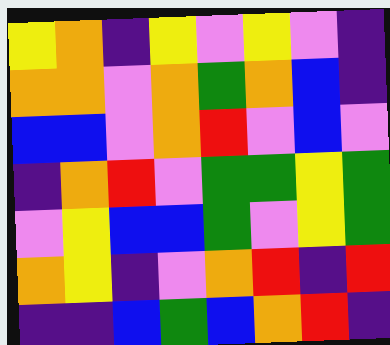[["yellow", "orange", "indigo", "yellow", "violet", "yellow", "violet", "indigo"], ["orange", "orange", "violet", "orange", "green", "orange", "blue", "indigo"], ["blue", "blue", "violet", "orange", "red", "violet", "blue", "violet"], ["indigo", "orange", "red", "violet", "green", "green", "yellow", "green"], ["violet", "yellow", "blue", "blue", "green", "violet", "yellow", "green"], ["orange", "yellow", "indigo", "violet", "orange", "red", "indigo", "red"], ["indigo", "indigo", "blue", "green", "blue", "orange", "red", "indigo"]]